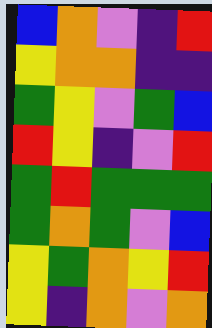[["blue", "orange", "violet", "indigo", "red"], ["yellow", "orange", "orange", "indigo", "indigo"], ["green", "yellow", "violet", "green", "blue"], ["red", "yellow", "indigo", "violet", "red"], ["green", "red", "green", "green", "green"], ["green", "orange", "green", "violet", "blue"], ["yellow", "green", "orange", "yellow", "red"], ["yellow", "indigo", "orange", "violet", "orange"]]